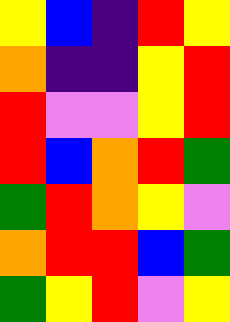[["yellow", "blue", "indigo", "red", "yellow"], ["orange", "indigo", "indigo", "yellow", "red"], ["red", "violet", "violet", "yellow", "red"], ["red", "blue", "orange", "red", "green"], ["green", "red", "orange", "yellow", "violet"], ["orange", "red", "red", "blue", "green"], ["green", "yellow", "red", "violet", "yellow"]]